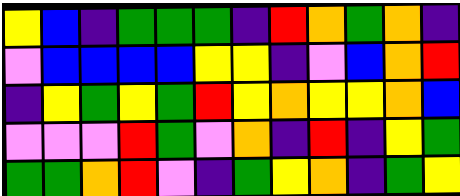[["yellow", "blue", "indigo", "green", "green", "green", "indigo", "red", "orange", "green", "orange", "indigo"], ["violet", "blue", "blue", "blue", "blue", "yellow", "yellow", "indigo", "violet", "blue", "orange", "red"], ["indigo", "yellow", "green", "yellow", "green", "red", "yellow", "orange", "yellow", "yellow", "orange", "blue"], ["violet", "violet", "violet", "red", "green", "violet", "orange", "indigo", "red", "indigo", "yellow", "green"], ["green", "green", "orange", "red", "violet", "indigo", "green", "yellow", "orange", "indigo", "green", "yellow"]]